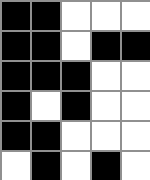[["black", "black", "white", "white", "white"], ["black", "black", "white", "black", "black"], ["black", "black", "black", "white", "white"], ["black", "white", "black", "white", "white"], ["black", "black", "white", "white", "white"], ["white", "black", "white", "black", "white"]]